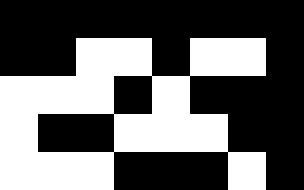[["black", "black", "black", "black", "black", "black", "black", "black"], ["black", "black", "white", "white", "black", "white", "white", "black"], ["white", "white", "white", "black", "white", "black", "black", "black"], ["white", "black", "black", "white", "white", "white", "black", "black"], ["white", "white", "white", "black", "black", "black", "white", "black"]]